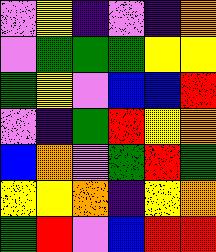[["violet", "yellow", "indigo", "violet", "indigo", "orange"], ["violet", "green", "green", "green", "yellow", "yellow"], ["green", "yellow", "violet", "blue", "blue", "red"], ["violet", "indigo", "green", "red", "yellow", "orange"], ["blue", "orange", "violet", "green", "red", "green"], ["yellow", "yellow", "orange", "indigo", "yellow", "orange"], ["green", "red", "violet", "blue", "red", "red"]]